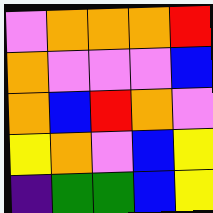[["violet", "orange", "orange", "orange", "red"], ["orange", "violet", "violet", "violet", "blue"], ["orange", "blue", "red", "orange", "violet"], ["yellow", "orange", "violet", "blue", "yellow"], ["indigo", "green", "green", "blue", "yellow"]]